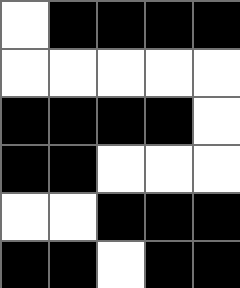[["white", "black", "black", "black", "black"], ["white", "white", "white", "white", "white"], ["black", "black", "black", "black", "white"], ["black", "black", "white", "white", "white"], ["white", "white", "black", "black", "black"], ["black", "black", "white", "black", "black"]]